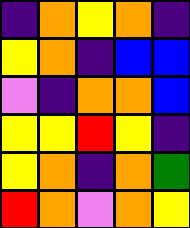[["indigo", "orange", "yellow", "orange", "indigo"], ["yellow", "orange", "indigo", "blue", "blue"], ["violet", "indigo", "orange", "orange", "blue"], ["yellow", "yellow", "red", "yellow", "indigo"], ["yellow", "orange", "indigo", "orange", "green"], ["red", "orange", "violet", "orange", "yellow"]]